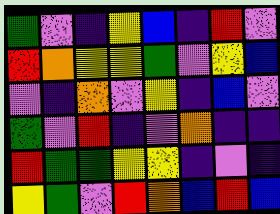[["green", "violet", "indigo", "yellow", "blue", "indigo", "red", "violet"], ["red", "orange", "yellow", "yellow", "green", "violet", "yellow", "blue"], ["violet", "indigo", "orange", "violet", "yellow", "indigo", "blue", "violet"], ["green", "violet", "red", "indigo", "violet", "orange", "indigo", "indigo"], ["red", "green", "green", "yellow", "yellow", "indigo", "violet", "indigo"], ["yellow", "green", "violet", "red", "orange", "blue", "red", "blue"]]